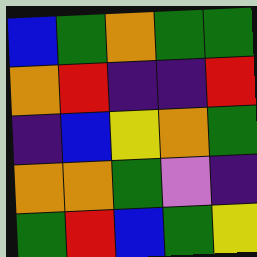[["blue", "green", "orange", "green", "green"], ["orange", "red", "indigo", "indigo", "red"], ["indigo", "blue", "yellow", "orange", "green"], ["orange", "orange", "green", "violet", "indigo"], ["green", "red", "blue", "green", "yellow"]]